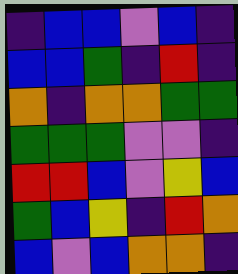[["indigo", "blue", "blue", "violet", "blue", "indigo"], ["blue", "blue", "green", "indigo", "red", "indigo"], ["orange", "indigo", "orange", "orange", "green", "green"], ["green", "green", "green", "violet", "violet", "indigo"], ["red", "red", "blue", "violet", "yellow", "blue"], ["green", "blue", "yellow", "indigo", "red", "orange"], ["blue", "violet", "blue", "orange", "orange", "indigo"]]